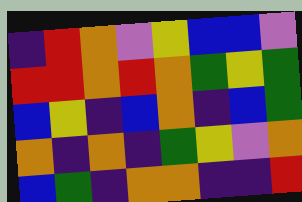[["indigo", "red", "orange", "violet", "yellow", "blue", "blue", "violet"], ["red", "red", "orange", "red", "orange", "green", "yellow", "green"], ["blue", "yellow", "indigo", "blue", "orange", "indigo", "blue", "green"], ["orange", "indigo", "orange", "indigo", "green", "yellow", "violet", "orange"], ["blue", "green", "indigo", "orange", "orange", "indigo", "indigo", "red"]]